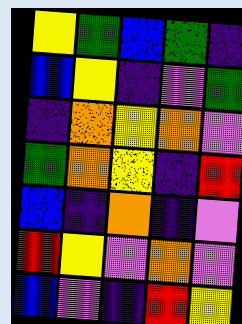[["yellow", "green", "blue", "green", "indigo"], ["blue", "yellow", "indigo", "violet", "green"], ["indigo", "orange", "yellow", "orange", "violet"], ["green", "orange", "yellow", "indigo", "red"], ["blue", "indigo", "orange", "indigo", "violet"], ["red", "yellow", "violet", "orange", "violet"], ["blue", "violet", "indigo", "red", "yellow"]]